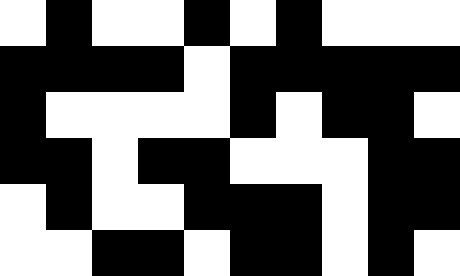[["white", "black", "white", "white", "black", "white", "black", "white", "white", "white"], ["black", "black", "black", "black", "white", "black", "black", "black", "black", "black"], ["black", "white", "white", "white", "white", "black", "white", "black", "black", "white"], ["black", "black", "white", "black", "black", "white", "white", "white", "black", "black"], ["white", "black", "white", "white", "black", "black", "black", "white", "black", "black"], ["white", "white", "black", "black", "white", "black", "black", "white", "black", "white"]]